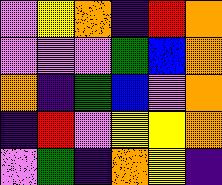[["violet", "yellow", "orange", "indigo", "red", "orange"], ["violet", "violet", "violet", "green", "blue", "orange"], ["orange", "indigo", "green", "blue", "violet", "orange"], ["indigo", "red", "violet", "yellow", "yellow", "orange"], ["violet", "green", "indigo", "orange", "yellow", "indigo"]]